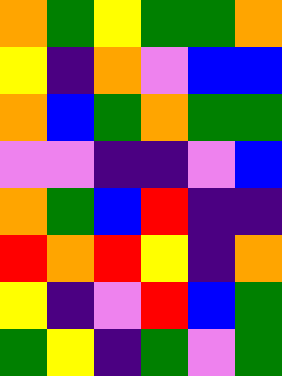[["orange", "green", "yellow", "green", "green", "orange"], ["yellow", "indigo", "orange", "violet", "blue", "blue"], ["orange", "blue", "green", "orange", "green", "green"], ["violet", "violet", "indigo", "indigo", "violet", "blue"], ["orange", "green", "blue", "red", "indigo", "indigo"], ["red", "orange", "red", "yellow", "indigo", "orange"], ["yellow", "indigo", "violet", "red", "blue", "green"], ["green", "yellow", "indigo", "green", "violet", "green"]]